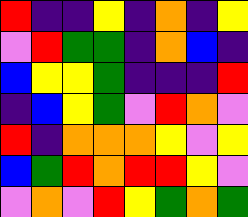[["red", "indigo", "indigo", "yellow", "indigo", "orange", "indigo", "yellow"], ["violet", "red", "green", "green", "indigo", "orange", "blue", "indigo"], ["blue", "yellow", "yellow", "green", "indigo", "indigo", "indigo", "red"], ["indigo", "blue", "yellow", "green", "violet", "red", "orange", "violet"], ["red", "indigo", "orange", "orange", "orange", "yellow", "violet", "yellow"], ["blue", "green", "red", "orange", "red", "red", "yellow", "violet"], ["violet", "orange", "violet", "red", "yellow", "green", "orange", "green"]]